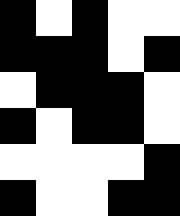[["black", "white", "black", "white", "white"], ["black", "black", "black", "white", "black"], ["white", "black", "black", "black", "white"], ["black", "white", "black", "black", "white"], ["white", "white", "white", "white", "black"], ["black", "white", "white", "black", "black"]]